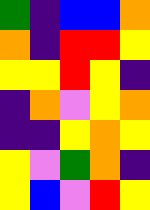[["green", "indigo", "blue", "blue", "orange"], ["orange", "indigo", "red", "red", "yellow"], ["yellow", "yellow", "red", "yellow", "indigo"], ["indigo", "orange", "violet", "yellow", "orange"], ["indigo", "indigo", "yellow", "orange", "yellow"], ["yellow", "violet", "green", "orange", "indigo"], ["yellow", "blue", "violet", "red", "yellow"]]